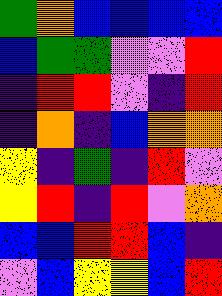[["green", "orange", "blue", "blue", "blue", "blue"], ["blue", "green", "green", "violet", "violet", "red"], ["indigo", "red", "red", "violet", "indigo", "red"], ["indigo", "orange", "indigo", "blue", "orange", "orange"], ["yellow", "indigo", "green", "indigo", "red", "violet"], ["yellow", "red", "indigo", "red", "violet", "orange"], ["blue", "blue", "red", "red", "blue", "indigo"], ["violet", "blue", "yellow", "yellow", "blue", "red"]]